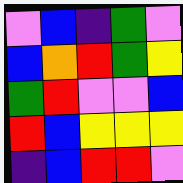[["violet", "blue", "indigo", "green", "violet"], ["blue", "orange", "red", "green", "yellow"], ["green", "red", "violet", "violet", "blue"], ["red", "blue", "yellow", "yellow", "yellow"], ["indigo", "blue", "red", "red", "violet"]]